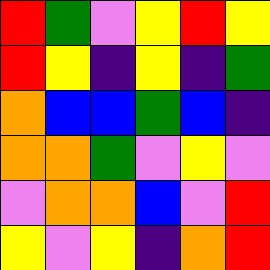[["red", "green", "violet", "yellow", "red", "yellow"], ["red", "yellow", "indigo", "yellow", "indigo", "green"], ["orange", "blue", "blue", "green", "blue", "indigo"], ["orange", "orange", "green", "violet", "yellow", "violet"], ["violet", "orange", "orange", "blue", "violet", "red"], ["yellow", "violet", "yellow", "indigo", "orange", "red"]]